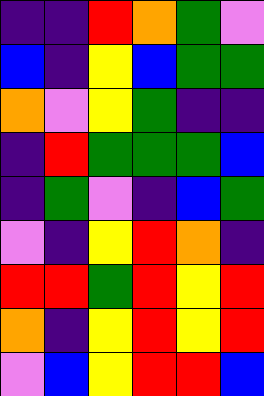[["indigo", "indigo", "red", "orange", "green", "violet"], ["blue", "indigo", "yellow", "blue", "green", "green"], ["orange", "violet", "yellow", "green", "indigo", "indigo"], ["indigo", "red", "green", "green", "green", "blue"], ["indigo", "green", "violet", "indigo", "blue", "green"], ["violet", "indigo", "yellow", "red", "orange", "indigo"], ["red", "red", "green", "red", "yellow", "red"], ["orange", "indigo", "yellow", "red", "yellow", "red"], ["violet", "blue", "yellow", "red", "red", "blue"]]